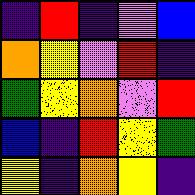[["indigo", "red", "indigo", "violet", "blue"], ["orange", "yellow", "violet", "red", "indigo"], ["green", "yellow", "orange", "violet", "red"], ["blue", "indigo", "red", "yellow", "green"], ["yellow", "indigo", "orange", "yellow", "indigo"]]